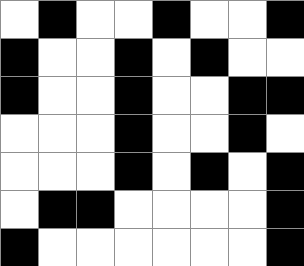[["white", "black", "white", "white", "black", "white", "white", "black"], ["black", "white", "white", "black", "white", "black", "white", "white"], ["black", "white", "white", "black", "white", "white", "black", "black"], ["white", "white", "white", "black", "white", "white", "black", "white"], ["white", "white", "white", "black", "white", "black", "white", "black"], ["white", "black", "black", "white", "white", "white", "white", "black"], ["black", "white", "white", "white", "white", "white", "white", "black"]]